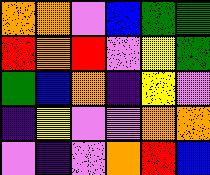[["orange", "orange", "violet", "blue", "green", "green"], ["red", "orange", "red", "violet", "yellow", "green"], ["green", "blue", "orange", "indigo", "yellow", "violet"], ["indigo", "yellow", "violet", "violet", "orange", "orange"], ["violet", "indigo", "violet", "orange", "red", "blue"]]